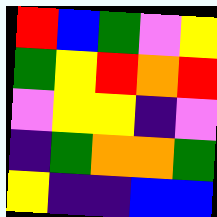[["red", "blue", "green", "violet", "yellow"], ["green", "yellow", "red", "orange", "red"], ["violet", "yellow", "yellow", "indigo", "violet"], ["indigo", "green", "orange", "orange", "green"], ["yellow", "indigo", "indigo", "blue", "blue"]]